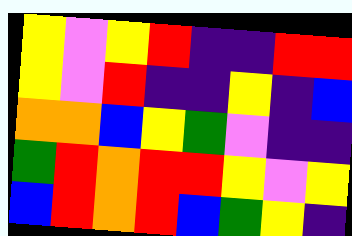[["yellow", "violet", "yellow", "red", "indigo", "indigo", "red", "red"], ["yellow", "violet", "red", "indigo", "indigo", "yellow", "indigo", "blue"], ["orange", "orange", "blue", "yellow", "green", "violet", "indigo", "indigo"], ["green", "red", "orange", "red", "red", "yellow", "violet", "yellow"], ["blue", "red", "orange", "red", "blue", "green", "yellow", "indigo"]]